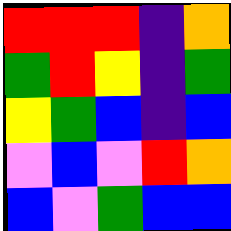[["red", "red", "red", "indigo", "orange"], ["green", "red", "yellow", "indigo", "green"], ["yellow", "green", "blue", "indigo", "blue"], ["violet", "blue", "violet", "red", "orange"], ["blue", "violet", "green", "blue", "blue"]]